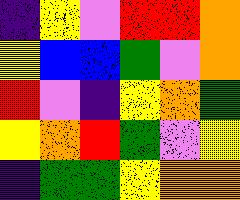[["indigo", "yellow", "violet", "red", "red", "orange"], ["yellow", "blue", "blue", "green", "violet", "orange"], ["red", "violet", "indigo", "yellow", "orange", "green"], ["yellow", "orange", "red", "green", "violet", "yellow"], ["indigo", "green", "green", "yellow", "orange", "orange"]]